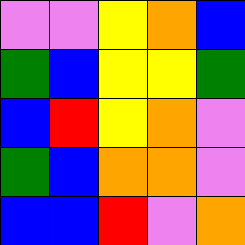[["violet", "violet", "yellow", "orange", "blue"], ["green", "blue", "yellow", "yellow", "green"], ["blue", "red", "yellow", "orange", "violet"], ["green", "blue", "orange", "orange", "violet"], ["blue", "blue", "red", "violet", "orange"]]